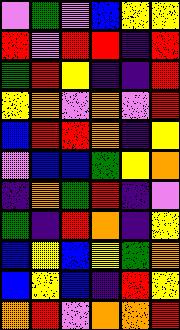[["violet", "green", "violet", "blue", "yellow", "yellow"], ["red", "violet", "red", "red", "indigo", "red"], ["green", "red", "yellow", "indigo", "indigo", "red"], ["yellow", "orange", "violet", "orange", "violet", "red"], ["blue", "red", "red", "orange", "indigo", "yellow"], ["violet", "blue", "blue", "green", "yellow", "orange"], ["indigo", "orange", "green", "red", "indigo", "violet"], ["green", "indigo", "red", "orange", "indigo", "yellow"], ["blue", "yellow", "blue", "yellow", "green", "orange"], ["blue", "yellow", "blue", "indigo", "red", "yellow"], ["orange", "red", "violet", "orange", "orange", "red"]]